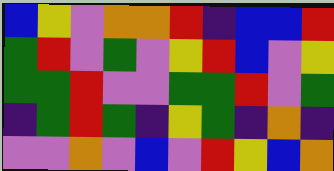[["blue", "yellow", "violet", "orange", "orange", "red", "indigo", "blue", "blue", "red"], ["green", "red", "violet", "green", "violet", "yellow", "red", "blue", "violet", "yellow"], ["green", "green", "red", "violet", "violet", "green", "green", "red", "violet", "green"], ["indigo", "green", "red", "green", "indigo", "yellow", "green", "indigo", "orange", "indigo"], ["violet", "violet", "orange", "violet", "blue", "violet", "red", "yellow", "blue", "orange"]]